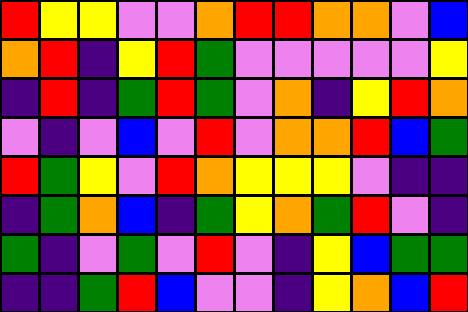[["red", "yellow", "yellow", "violet", "violet", "orange", "red", "red", "orange", "orange", "violet", "blue"], ["orange", "red", "indigo", "yellow", "red", "green", "violet", "violet", "violet", "violet", "violet", "yellow"], ["indigo", "red", "indigo", "green", "red", "green", "violet", "orange", "indigo", "yellow", "red", "orange"], ["violet", "indigo", "violet", "blue", "violet", "red", "violet", "orange", "orange", "red", "blue", "green"], ["red", "green", "yellow", "violet", "red", "orange", "yellow", "yellow", "yellow", "violet", "indigo", "indigo"], ["indigo", "green", "orange", "blue", "indigo", "green", "yellow", "orange", "green", "red", "violet", "indigo"], ["green", "indigo", "violet", "green", "violet", "red", "violet", "indigo", "yellow", "blue", "green", "green"], ["indigo", "indigo", "green", "red", "blue", "violet", "violet", "indigo", "yellow", "orange", "blue", "red"]]